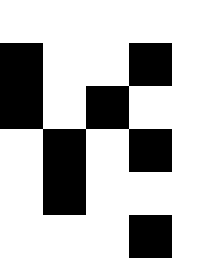[["white", "white", "white", "white", "white"], ["black", "white", "white", "black", "white"], ["black", "white", "black", "white", "white"], ["white", "black", "white", "black", "white"], ["white", "black", "white", "white", "white"], ["white", "white", "white", "black", "white"]]